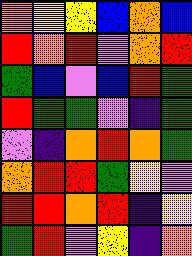[["orange", "yellow", "yellow", "blue", "orange", "blue"], ["red", "orange", "red", "violet", "orange", "red"], ["green", "blue", "violet", "blue", "red", "green"], ["red", "green", "green", "violet", "indigo", "green"], ["violet", "indigo", "orange", "red", "orange", "green"], ["orange", "red", "red", "green", "yellow", "violet"], ["red", "red", "orange", "red", "indigo", "yellow"], ["green", "red", "violet", "yellow", "indigo", "orange"]]